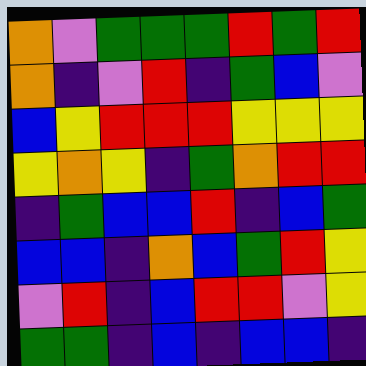[["orange", "violet", "green", "green", "green", "red", "green", "red"], ["orange", "indigo", "violet", "red", "indigo", "green", "blue", "violet"], ["blue", "yellow", "red", "red", "red", "yellow", "yellow", "yellow"], ["yellow", "orange", "yellow", "indigo", "green", "orange", "red", "red"], ["indigo", "green", "blue", "blue", "red", "indigo", "blue", "green"], ["blue", "blue", "indigo", "orange", "blue", "green", "red", "yellow"], ["violet", "red", "indigo", "blue", "red", "red", "violet", "yellow"], ["green", "green", "indigo", "blue", "indigo", "blue", "blue", "indigo"]]